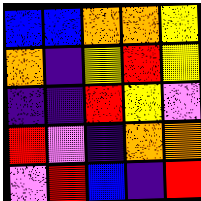[["blue", "blue", "orange", "orange", "yellow"], ["orange", "indigo", "yellow", "red", "yellow"], ["indigo", "indigo", "red", "yellow", "violet"], ["red", "violet", "indigo", "orange", "orange"], ["violet", "red", "blue", "indigo", "red"]]